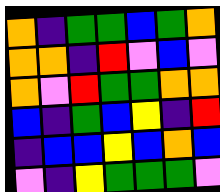[["orange", "indigo", "green", "green", "blue", "green", "orange"], ["orange", "orange", "indigo", "red", "violet", "blue", "violet"], ["orange", "violet", "red", "green", "green", "orange", "orange"], ["blue", "indigo", "green", "blue", "yellow", "indigo", "red"], ["indigo", "blue", "blue", "yellow", "blue", "orange", "blue"], ["violet", "indigo", "yellow", "green", "green", "green", "violet"]]